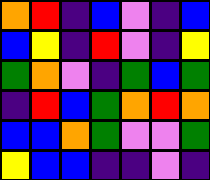[["orange", "red", "indigo", "blue", "violet", "indigo", "blue"], ["blue", "yellow", "indigo", "red", "violet", "indigo", "yellow"], ["green", "orange", "violet", "indigo", "green", "blue", "green"], ["indigo", "red", "blue", "green", "orange", "red", "orange"], ["blue", "blue", "orange", "green", "violet", "violet", "green"], ["yellow", "blue", "blue", "indigo", "indigo", "violet", "indigo"]]